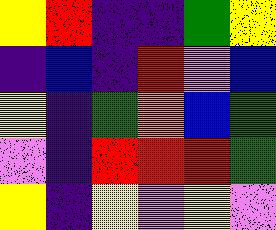[["yellow", "red", "indigo", "indigo", "green", "yellow"], ["indigo", "blue", "indigo", "red", "violet", "blue"], ["yellow", "indigo", "green", "orange", "blue", "green"], ["violet", "indigo", "red", "red", "red", "green"], ["yellow", "indigo", "yellow", "violet", "yellow", "violet"]]